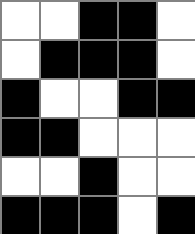[["white", "white", "black", "black", "white"], ["white", "black", "black", "black", "white"], ["black", "white", "white", "black", "black"], ["black", "black", "white", "white", "white"], ["white", "white", "black", "white", "white"], ["black", "black", "black", "white", "black"]]